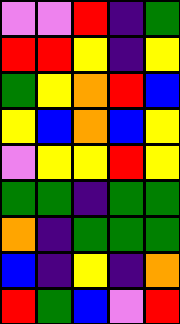[["violet", "violet", "red", "indigo", "green"], ["red", "red", "yellow", "indigo", "yellow"], ["green", "yellow", "orange", "red", "blue"], ["yellow", "blue", "orange", "blue", "yellow"], ["violet", "yellow", "yellow", "red", "yellow"], ["green", "green", "indigo", "green", "green"], ["orange", "indigo", "green", "green", "green"], ["blue", "indigo", "yellow", "indigo", "orange"], ["red", "green", "blue", "violet", "red"]]